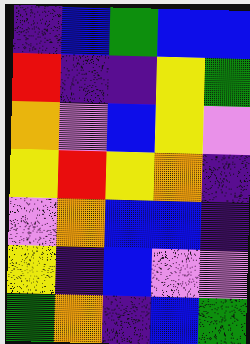[["indigo", "blue", "green", "blue", "blue"], ["red", "indigo", "indigo", "yellow", "green"], ["orange", "violet", "blue", "yellow", "violet"], ["yellow", "red", "yellow", "orange", "indigo"], ["violet", "orange", "blue", "blue", "indigo"], ["yellow", "indigo", "blue", "violet", "violet"], ["green", "orange", "indigo", "blue", "green"]]